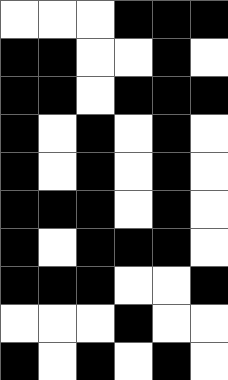[["white", "white", "white", "black", "black", "black"], ["black", "black", "white", "white", "black", "white"], ["black", "black", "white", "black", "black", "black"], ["black", "white", "black", "white", "black", "white"], ["black", "white", "black", "white", "black", "white"], ["black", "black", "black", "white", "black", "white"], ["black", "white", "black", "black", "black", "white"], ["black", "black", "black", "white", "white", "black"], ["white", "white", "white", "black", "white", "white"], ["black", "white", "black", "white", "black", "white"]]